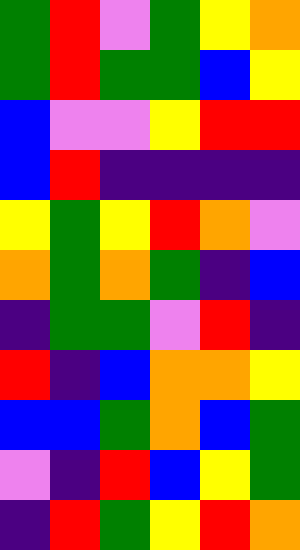[["green", "red", "violet", "green", "yellow", "orange"], ["green", "red", "green", "green", "blue", "yellow"], ["blue", "violet", "violet", "yellow", "red", "red"], ["blue", "red", "indigo", "indigo", "indigo", "indigo"], ["yellow", "green", "yellow", "red", "orange", "violet"], ["orange", "green", "orange", "green", "indigo", "blue"], ["indigo", "green", "green", "violet", "red", "indigo"], ["red", "indigo", "blue", "orange", "orange", "yellow"], ["blue", "blue", "green", "orange", "blue", "green"], ["violet", "indigo", "red", "blue", "yellow", "green"], ["indigo", "red", "green", "yellow", "red", "orange"]]